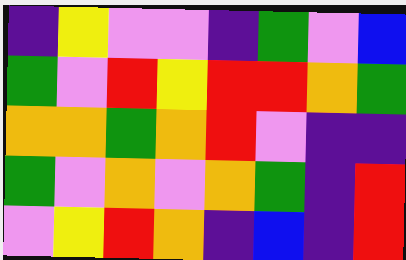[["indigo", "yellow", "violet", "violet", "indigo", "green", "violet", "blue"], ["green", "violet", "red", "yellow", "red", "red", "orange", "green"], ["orange", "orange", "green", "orange", "red", "violet", "indigo", "indigo"], ["green", "violet", "orange", "violet", "orange", "green", "indigo", "red"], ["violet", "yellow", "red", "orange", "indigo", "blue", "indigo", "red"]]